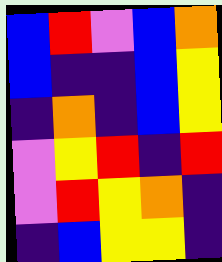[["blue", "red", "violet", "blue", "orange"], ["blue", "indigo", "indigo", "blue", "yellow"], ["indigo", "orange", "indigo", "blue", "yellow"], ["violet", "yellow", "red", "indigo", "red"], ["violet", "red", "yellow", "orange", "indigo"], ["indigo", "blue", "yellow", "yellow", "indigo"]]